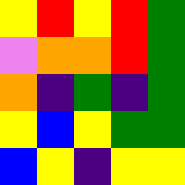[["yellow", "red", "yellow", "red", "green"], ["violet", "orange", "orange", "red", "green"], ["orange", "indigo", "green", "indigo", "green"], ["yellow", "blue", "yellow", "green", "green"], ["blue", "yellow", "indigo", "yellow", "yellow"]]